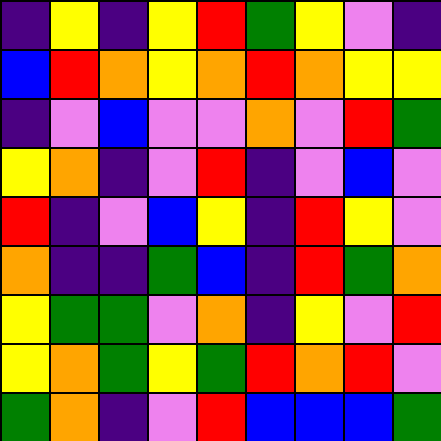[["indigo", "yellow", "indigo", "yellow", "red", "green", "yellow", "violet", "indigo"], ["blue", "red", "orange", "yellow", "orange", "red", "orange", "yellow", "yellow"], ["indigo", "violet", "blue", "violet", "violet", "orange", "violet", "red", "green"], ["yellow", "orange", "indigo", "violet", "red", "indigo", "violet", "blue", "violet"], ["red", "indigo", "violet", "blue", "yellow", "indigo", "red", "yellow", "violet"], ["orange", "indigo", "indigo", "green", "blue", "indigo", "red", "green", "orange"], ["yellow", "green", "green", "violet", "orange", "indigo", "yellow", "violet", "red"], ["yellow", "orange", "green", "yellow", "green", "red", "orange", "red", "violet"], ["green", "orange", "indigo", "violet", "red", "blue", "blue", "blue", "green"]]